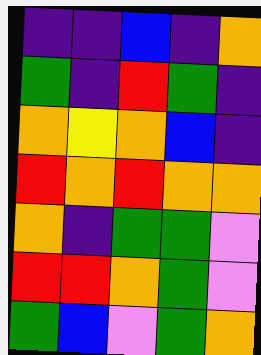[["indigo", "indigo", "blue", "indigo", "orange"], ["green", "indigo", "red", "green", "indigo"], ["orange", "yellow", "orange", "blue", "indigo"], ["red", "orange", "red", "orange", "orange"], ["orange", "indigo", "green", "green", "violet"], ["red", "red", "orange", "green", "violet"], ["green", "blue", "violet", "green", "orange"]]